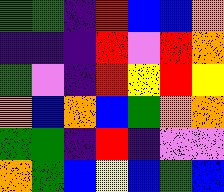[["green", "green", "indigo", "red", "blue", "blue", "orange"], ["indigo", "indigo", "indigo", "red", "violet", "red", "orange"], ["green", "violet", "indigo", "red", "yellow", "red", "yellow"], ["orange", "blue", "orange", "blue", "green", "orange", "orange"], ["green", "green", "indigo", "red", "indigo", "violet", "violet"], ["orange", "green", "blue", "yellow", "blue", "green", "blue"]]